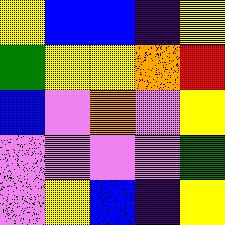[["yellow", "blue", "blue", "indigo", "yellow"], ["green", "yellow", "yellow", "orange", "red"], ["blue", "violet", "orange", "violet", "yellow"], ["violet", "violet", "violet", "violet", "green"], ["violet", "yellow", "blue", "indigo", "yellow"]]